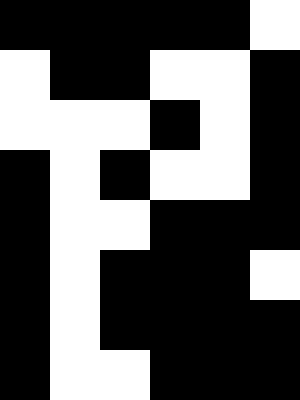[["black", "black", "black", "black", "black", "white"], ["white", "black", "black", "white", "white", "black"], ["white", "white", "white", "black", "white", "black"], ["black", "white", "black", "white", "white", "black"], ["black", "white", "white", "black", "black", "black"], ["black", "white", "black", "black", "black", "white"], ["black", "white", "black", "black", "black", "black"], ["black", "white", "white", "black", "black", "black"]]